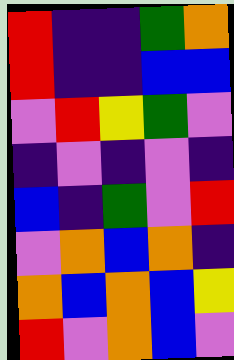[["red", "indigo", "indigo", "green", "orange"], ["red", "indigo", "indigo", "blue", "blue"], ["violet", "red", "yellow", "green", "violet"], ["indigo", "violet", "indigo", "violet", "indigo"], ["blue", "indigo", "green", "violet", "red"], ["violet", "orange", "blue", "orange", "indigo"], ["orange", "blue", "orange", "blue", "yellow"], ["red", "violet", "orange", "blue", "violet"]]